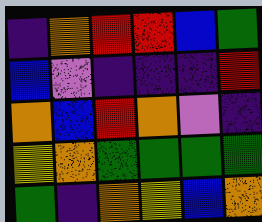[["indigo", "orange", "red", "red", "blue", "green"], ["blue", "violet", "indigo", "indigo", "indigo", "red"], ["orange", "blue", "red", "orange", "violet", "indigo"], ["yellow", "orange", "green", "green", "green", "green"], ["green", "indigo", "orange", "yellow", "blue", "orange"]]